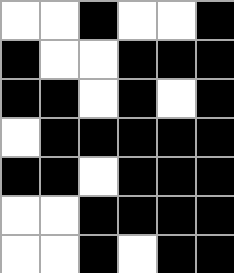[["white", "white", "black", "white", "white", "black"], ["black", "white", "white", "black", "black", "black"], ["black", "black", "white", "black", "white", "black"], ["white", "black", "black", "black", "black", "black"], ["black", "black", "white", "black", "black", "black"], ["white", "white", "black", "black", "black", "black"], ["white", "white", "black", "white", "black", "black"]]